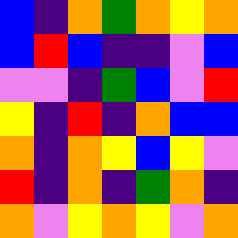[["blue", "indigo", "orange", "green", "orange", "yellow", "orange"], ["blue", "red", "blue", "indigo", "indigo", "violet", "blue"], ["violet", "violet", "indigo", "green", "blue", "violet", "red"], ["yellow", "indigo", "red", "indigo", "orange", "blue", "blue"], ["orange", "indigo", "orange", "yellow", "blue", "yellow", "violet"], ["red", "indigo", "orange", "indigo", "green", "orange", "indigo"], ["orange", "violet", "yellow", "orange", "yellow", "violet", "orange"]]